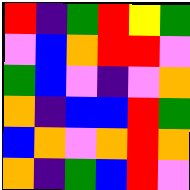[["red", "indigo", "green", "red", "yellow", "green"], ["violet", "blue", "orange", "red", "red", "violet"], ["green", "blue", "violet", "indigo", "violet", "orange"], ["orange", "indigo", "blue", "blue", "red", "green"], ["blue", "orange", "violet", "orange", "red", "orange"], ["orange", "indigo", "green", "blue", "red", "violet"]]